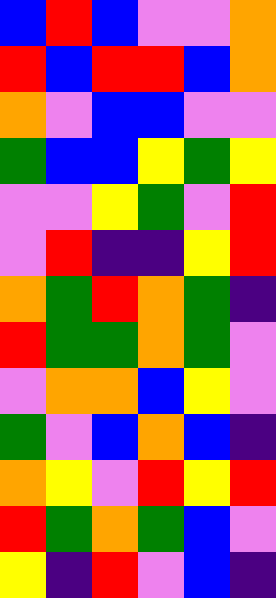[["blue", "red", "blue", "violet", "violet", "orange"], ["red", "blue", "red", "red", "blue", "orange"], ["orange", "violet", "blue", "blue", "violet", "violet"], ["green", "blue", "blue", "yellow", "green", "yellow"], ["violet", "violet", "yellow", "green", "violet", "red"], ["violet", "red", "indigo", "indigo", "yellow", "red"], ["orange", "green", "red", "orange", "green", "indigo"], ["red", "green", "green", "orange", "green", "violet"], ["violet", "orange", "orange", "blue", "yellow", "violet"], ["green", "violet", "blue", "orange", "blue", "indigo"], ["orange", "yellow", "violet", "red", "yellow", "red"], ["red", "green", "orange", "green", "blue", "violet"], ["yellow", "indigo", "red", "violet", "blue", "indigo"]]